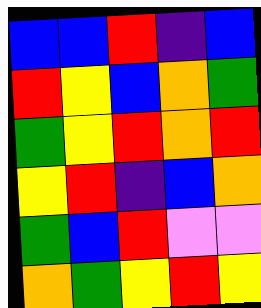[["blue", "blue", "red", "indigo", "blue"], ["red", "yellow", "blue", "orange", "green"], ["green", "yellow", "red", "orange", "red"], ["yellow", "red", "indigo", "blue", "orange"], ["green", "blue", "red", "violet", "violet"], ["orange", "green", "yellow", "red", "yellow"]]